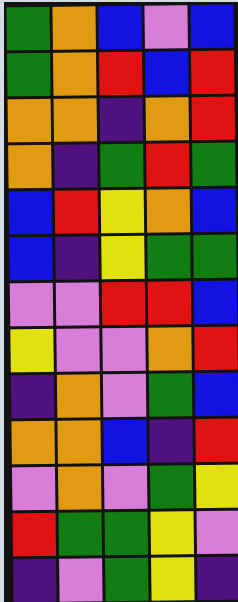[["green", "orange", "blue", "violet", "blue"], ["green", "orange", "red", "blue", "red"], ["orange", "orange", "indigo", "orange", "red"], ["orange", "indigo", "green", "red", "green"], ["blue", "red", "yellow", "orange", "blue"], ["blue", "indigo", "yellow", "green", "green"], ["violet", "violet", "red", "red", "blue"], ["yellow", "violet", "violet", "orange", "red"], ["indigo", "orange", "violet", "green", "blue"], ["orange", "orange", "blue", "indigo", "red"], ["violet", "orange", "violet", "green", "yellow"], ["red", "green", "green", "yellow", "violet"], ["indigo", "violet", "green", "yellow", "indigo"]]